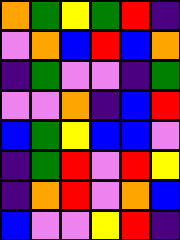[["orange", "green", "yellow", "green", "red", "indigo"], ["violet", "orange", "blue", "red", "blue", "orange"], ["indigo", "green", "violet", "violet", "indigo", "green"], ["violet", "violet", "orange", "indigo", "blue", "red"], ["blue", "green", "yellow", "blue", "blue", "violet"], ["indigo", "green", "red", "violet", "red", "yellow"], ["indigo", "orange", "red", "violet", "orange", "blue"], ["blue", "violet", "violet", "yellow", "red", "indigo"]]